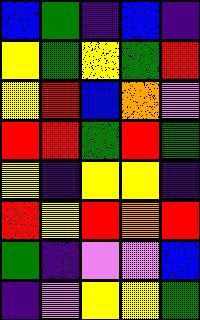[["blue", "green", "indigo", "blue", "indigo"], ["yellow", "green", "yellow", "green", "red"], ["yellow", "red", "blue", "orange", "violet"], ["red", "red", "green", "red", "green"], ["yellow", "indigo", "yellow", "yellow", "indigo"], ["red", "yellow", "red", "orange", "red"], ["green", "indigo", "violet", "violet", "blue"], ["indigo", "violet", "yellow", "yellow", "green"]]